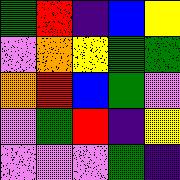[["green", "red", "indigo", "blue", "yellow"], ["violet", "orange", "yellow", "green", "green"], ["orange", "red", "blue", "green", "violet"], ["violet", "green", "red", "indigo", "yellow"], ["violet", "violet", "violet", "green", "indigo"]]